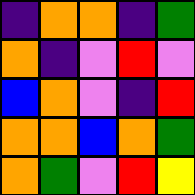[["indigo", "orange", "orange", "indigo", "green"], ["orange", "indigo", "violet", "red", "violet"], ["blue", "orange", "violet", "indigo", "red"], ["orange", "orange", "blue", "orange", "green"], ["orange", "green", "violet", "red", "yellow"]]